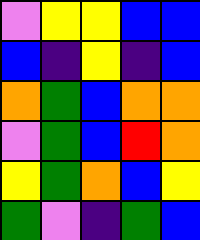[["violet", "yellow", "yellow", "blue", "blue"], ["blue", "indigo", "yellow", "indigo", "blue"], ["orange", "green", "blue", "orange", "orange"], ["violet", "green", "blue", "red", "orange"], ["yellow", "green", "orange", "blue", "yellow"], ["green", "violet", "indigo", "green", "blue"]]